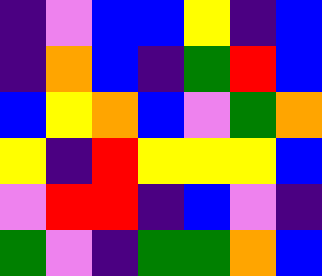[["indigo", "violet", "blue", "blue", "yellow", "indigo", "blue"], ["indigo", "orange", "blue", "indigo", "green", "red", "blue"], ["blue", "yellow", "orange", "blue", "violet", "green", "orange"], ["yellow", "indigo", "red", "yellow", "yellow", "yellow", "blue"], ["violet", "red", "red", "indigo", "blue", "violet", "indigo"], ["green", "violet", "indigo", "green", "green", "orange", "blue"]]